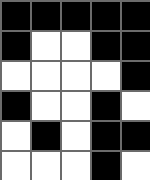[["black", "black", "black", "black", "black"], ["black", "white", "white", "black", "black"], ["white", "white", "white", "white", "black"], ["black", "white", "white", "black", "white"], ["white", "black", "white", "black", "black"], ["white", "white", "white", "black", "white"]]